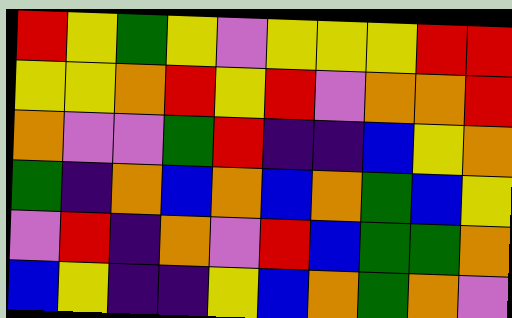[["red", "yellow", "green", "yellow", "violet", "yellow", "yellow", "yellow", "red", "red"], ["yellow", "yellow", "orange", "red", "yellow", "red", "violet", "orange", "orange", "red"], ["orange", "violet", "violet", "green", "red", "indigo", "indigo", "blue", "yellow", "orange"], ["green", "indigo", "orange", "blue", "orange", "blue", "orange", "green", "blue", "yellow"], ["violet", "red", "indigo", "orange", "violet", "red", "blue", "green", "green", "orange"], ["blue", "yellow", "indigo", "indigo", "yellow", "blue", "orange", "green", "orange", "violet"]]